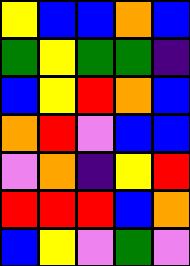[["yellow", "blue", "blue", "orange", "blue"], ["green", "yellow", "green", "green", "indigo"], ["blue", "yellow", "red", "orange", "blue"], ["orange", "red", "violet", "blue", "blue"], ["violet", "orange", "indigo", "yellow", "red"], ["red", "red", "red", "blue", "orange"], ["blue", "yellow", "violet", "green", "violet"]]